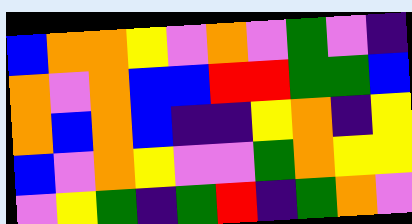[["blue", "orange", "orange", "yellow", "violet", "orange", "violet", "green", "violet", "indigo"], ["orange", "violet", "orange", "blue", "blue", "red", "red", "green", "green", "blue"], ["orange", "blue", "orange", "blue", "indigo", "indigo", "yellow", "orange", "indigo", "yellow"], ["blue", "violet", "orange", "yellow", "violet", "violet", "green", "orange", "yellow", "yellow"], ["violet", "yellow", "green", "indigo", "green", "red", "indigo", "green", "orange", "violet"]]